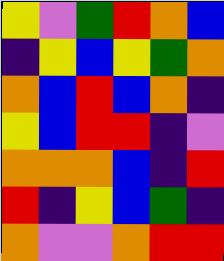[["yellow", "violet", "green", "red", "orange", "blue"], ["indigo", "yellow", "blue", "yellow", "green", "orange"], ["orange", "blue", "red", "blue", "orange", "indigo"], ["yellow", "blue", "red", "red", "indigo", "violet"], ["orange", "orange", "orange", "blue", "indigo", "red"], ["red", "indigo", "yellow", "blue", "green", "indigo"], ["orange", "violet", "violet", "orange", "red", "red"]]